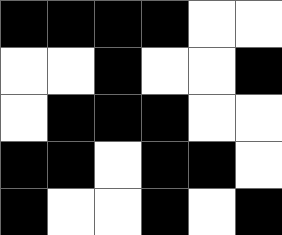[["black", "black", "black", "black", "white", "white"], ["white", "white", "black", "white", "white", "black"], ["white", "black", "black", "black", "white", "white"], ["black", "black", "white", "black", "black", "white"], ["black", "white", "white", "black", "white", "black"]]